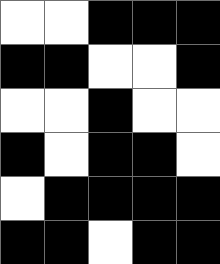[["white", "white", "black", "black", "black"], ["black", "black", "white", "white", "black"], ["white", "white", "black", "white", "white"], ["black", "white", "black", "black", "white"], ["white", "black", "black", "black", "black"], ["black", "black", "white", "black", "black"]]